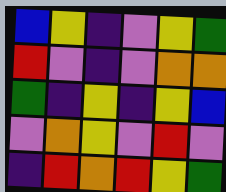[["blue", "yellow", "indigo", "violet", "yellow", "green"], ["red", "violet", "indigo", "violet", "orange", "orange"], ["green", "indigo", "yellow", "indigo", "yellow", "blue"], ["violet", "orange", "yellow", "violet", "red", "violet"], ["indigo", "red", "orange", "red", "yellow", "green"]]